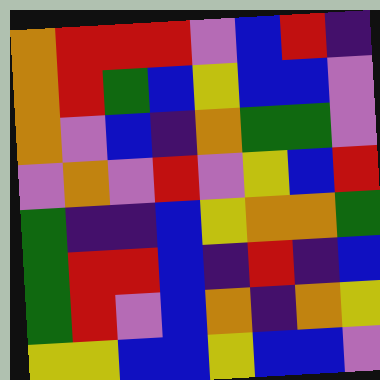[["orange", "red", "red", "red", "violet", "blue", "red", "indigo"], ["orange", "red", "green", "blue", "yellow", "blue", "blue", "violet"], ["orange", "violet", "blue", "indigo", "orange", "green", "green", "violet"], ["violet", "orange", "violet", "red", "violet", "yellow", "blue", "red"], ["green", "indigo", "indigo", "blue", "yellow", "orange", "orange", "green"], ["green", "red", "red", "blue", "indigo", "red", "indigo", "blue"], ["green", "red", "violet", "blue", "orange", "indigo", "orange", "yellow"], ["yellow", "yellow", "blue", "blue", "yellow", "blue", "blue", "violet"]]